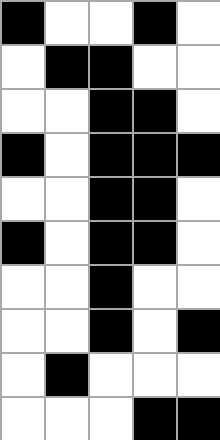[["black", "white", "white", "black", "white"], ["white", "black", "black", "white", "white"], ["white", "white", "black", "black", "white"], ["black", "white", "black", "black", "black"], ["white", "white", "black", "black", "white"], ["black", "white", "black", "black", "white"], ["white", "white", "black", "white", "white"], ["white", "white", "black", "white", "black"], ["white", "black", "white", "white", "white"], ["white", "white", "white", "black", "black"]]